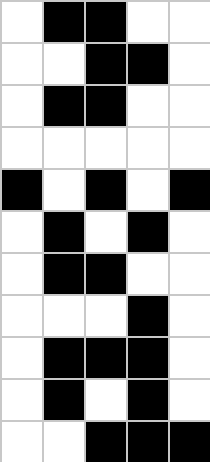[["white", "black", "black", "white", "white"], ["white", "white", "black", "black", "white"], ["white", "black", "black", "white", "white"], ["white", "white", "white", "white", "white"], ["black", "white", "black", "white", "black"], ["white", "black", "white", "black", "white"], ["white", "black", "black", "white", "white"], ["white", "white", "white", "black", "white"], ["white", "black", "black", "black", "white"], ["white", "black", "white", "black", "white"], ["white", "white", "black", "black", "black"]]